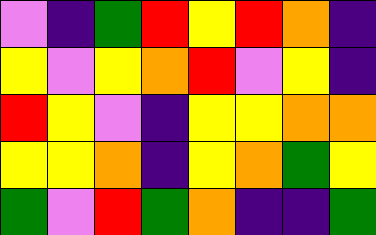[["violet", "indigo", "green", "red", "yellow", "red", "orange", "indigo"], ["yellow", "violet", "yellow", "orange", "red", "violet", "yellow", "indigo"], ["red", "yellow", "violet", "indigo", "yellow", "yellow", "orange", "orange"], ["yellow", "yellow", "orange", "indigo", "yellow", "orange", "green", "yellow"], ["green", "violet", "red", "green", "orange", "indigo", "indigo", "green"]]